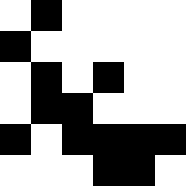[["white", "black", "white", "white", "white", "white"], ["black", "white", "white", "white", "white", "white"], ["white", "black", "white", "black", "white", "white"], ["white", "black", "black", "white", "white", "white"], ["black", "white", "black", "black", "black", "black"], ["white", "white", "white", "black", "black", "white"]]